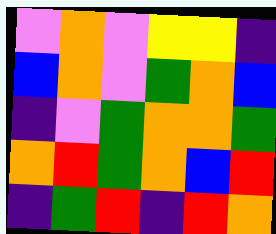[["violet", "orange", "violet", "yellow", "yellow", "indigo"], ["blue", "orange", "violet", "green", "orange", "blue"], ["indigo", "violet", "green", "orange", "orange", "green"], ["orange", "red", "green", "orange", "blue", "red"], ["indigo", "green", "red", "indigo", "red", "orange"]]